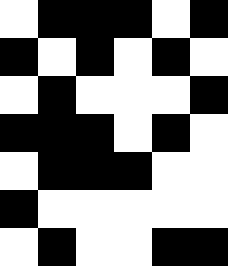[["white", "black", "black", "black", "white", "black"], ["black", "white", "black", "white", "black", "white"], ["white", "black", "white", "white", "white", "black"], ["black", "black", "black", "white", "black", "white"], ["white", "black", "black", "black", "white", "white"], ["black", "white", "white", "white", "white", "white"], ["white", "black", "white", "white", "black", "black"]]